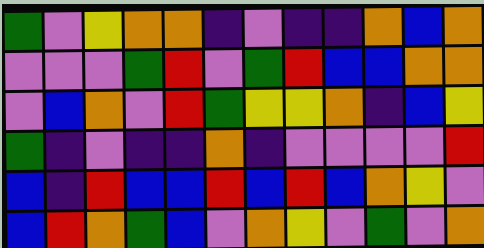[["green", "violet", "yellow", "orange", "orange", "indigo", "violet", "indigo", "indigo", "orange", "blue", "orange"], ["violet", "violet", "violet", "green", "red", "violet", "green", "red", "blue", "blue", "orange", "orange"], ["violet", "blue", "orange", "violet", "red", "green", "yellow", "yellow", "orange", "indigo", "blue", "yellow"], ["green", "indigo", "violet", "indigo", "indigo", "orange", "indigo", "violet", "violet", "violet", "violet", "red"], ["blue", "indigo", "red", "blue", "blue", "red", "blue", "red", "blue", "orange", "yellow", "violet"], ["blue", "red", "orange", "green", "blue", "violet", "orange", "yellow", "violet", "green", "violet", "orange"]]